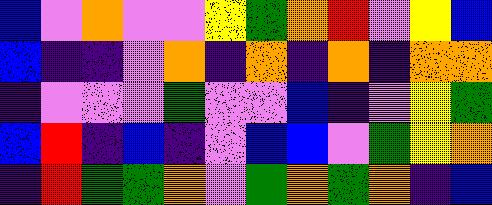[["blue", "violet", "orange", "violet", "violet", "yellow", "green", "orange", "red", "violet", "yellow", "blue"], ["blue", "indigo", "indigo", "violet", "orange", "indigo", "orange", "indigo", "orange", "indigo", "orange", "orange"], ["indigo", "violet", "violet", "violet", "green", "violet", "violet", "blue", "indigo", "violet", "yellow", "green"], ["blue", "red", "indigo", "blue", "indigo", "violet", "blue", "blue", "violet", "green", "yellow", "orange"], ["indigo", "red", "green", "green", "orange", "violet", "green", "orange", "green", "orange", "indigo", "blue"]]